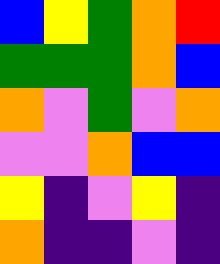[["blue", "yellow", "green", "orange", "red"], ["green", "green", "green", "orange", "blue"], ["orange", "violet", "green", "violet", "orange"], ["violet", "violet", "orange", "blue", "blue"], ["yellow", "indigo", "violet", "yellow", "indigo"], ["orange", "indigo", "indigo", "violet", "indigo"]]